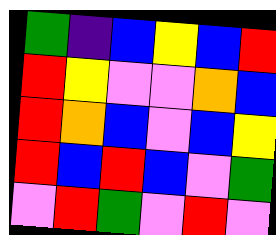[["green", "indigo", "blue", "yellow", "blue", "red"], ["red", "yellow", "violet", "violet", "orange", "blue"], ["red", "orange", "blue", "violet", "blue", "yellow"], ["red", "blue", "red", "blue", "violet", "green"], ["violet", "red", "green", "violet", "red", "violet"]]